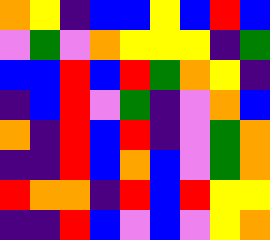[["orange", "yellow", "indigo", "blue", "blue", "yellow", "blue", "red", "blue"], ["violet", "green", "violet", "orange", "yellow", "yellow", "yellow", "indigo", "green"], ["blue", "blue", "red", "blue", "red", "green", "orange", "yellow", "indigo"], ["indigo", "blue", "red", "violet", "green", "indigo", "violet", "orange", "blue"], ["orange", "indigo", "red", "blue", "red", "indigo", "violet", "green", "orange"], ["indigo", "indigo", "red", "blue", "orange", "blue", "violet", "green", "orange"], ["red", "orange", "orange", "indigo", "red", "blue", "red", "yellow", "yellow"], ["indigo", "indigo", "red", "blue", "violet", "blue", "violet", "yellow", "orange"]]